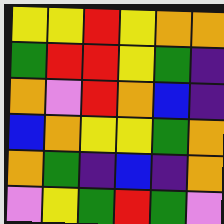[["yellow", "yellow", "red", "yellow", "orange", "orange"], ["green", "red", "red", "yellow", "green", "indigo"], ["orange", "violet", "red", "orange", "blue", "indigo"], ["blue", "orange", "yellow", "yellow", "green", "orange"], ["orange", "green", "indigo", "blue", "indigo", "orange"], ["violet", "yellow", "green", "red", "green", "violet"]]